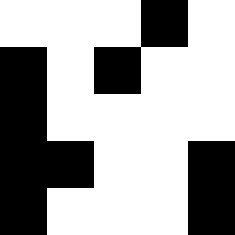[["white", "white", "white", "black", "white"], ["black", "white", "black", "white", "white"], ["black", "white", "white", "white", "white"], ["black", "black", "white", "white", "black"], ["black", "white", "white", "white", "black"]]